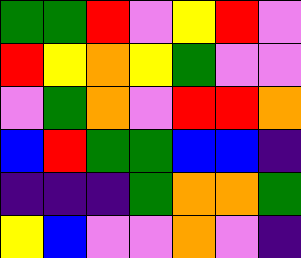[["green", "green", "red", "violet", "yellow", "red", "violet"], ["red", "yellow", "orange", "yellow", "green", "violet", "violet"], ["violet", "green", "orange", "violet", "red", "red", "orange"], ["blue", "red", "green", "green", "blue", "blue", "indigo"], ["indigo", "indigo", "indigo", "green", "orange", "orange", "green"], ["yellow", "blue", "violet", "violet", "orange", "violet", "indigo"]]